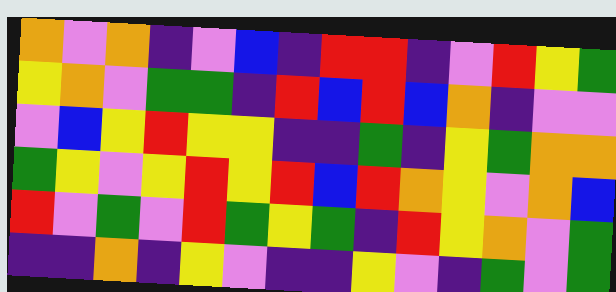[["orange", "violet", "orange", "indigo", "violet", "blue", "indigo", "red", "red", "indigo", "violet", "red", "yellow", "green"], ["yellow", "orange", "violet", "green", "green", "indigo", "red", "blue", "red", "blue", "orange", "indigo", "violet", "violet"], ["violet", "blue", "yellow", "red", "yellow", "yellow", "indigo", "indigo", "green", "indigo", "yellow", "green", "orange", "orange"], ["green", "yellow", "violet", "yellow", "red", "yellow", "red", "blue", "red", "orange", "yellow", "violet", "orange", "blue"], ["red", "violet", "green", "violet", "red", "green", "yellow", "green", "indigo", "red", "yellow", "orange", "violet", "green"], ["indigo", "indigo", "orange", "indigo", "yellow", "violet", "indigo", "indigo", "yellow", "violet", "indigo", "green", "violet", "green"]]